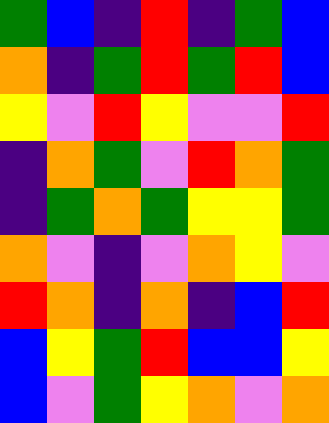[["green", "blue", "indigo", "red", "indigo", "green", "blue"], ["orange", "indigo", "green", "red", "green", "red", "blue"], ["yellow", "violet", "red", "yellow", "violet", "violet", "red"], ["indigo", "orange", "green", "violet", "red", "orange", "green"], ["indigo", "green", "orange", "green", "yellow", "yellow", "green"], ["orange", "violet", "indigo", "violet", "orange", "yellow", "violet"], ["red", "orange", "indigo", "orange", "indigo", "blue", "red"], ["blue", "yellow", "green", "red", "blue", "blue", "yellow"], ["blue", "violet", "green", "yellow", "orange", "violet", "orange"]]